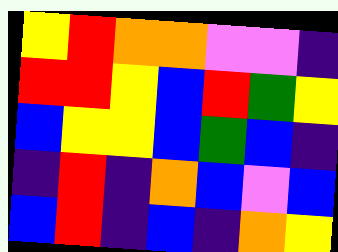[["yellow", "red", "orange", "orange", "violet", "violet", "indigo"], ["red", "red", "yellow", "blue", "red", "green", "yellow"], ["blue", "yellow", "yellow", "blue", "green", "blue", "indigo"], ["indigo", "red", "indigo", "orange", "blue", "violet", "blue"], ["blue", "red", "indigo", "blue", "indigo", "orange", "yellow"]]